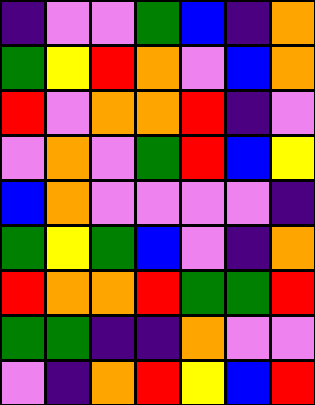[["indigo", "violet", "violet", "green", "blue", "indigo", "orange"], ["green", "yellow", "red", "orange", "violet", "blue", "orange"], ["red", "violet", "orange", "orange", "red", "indigo", "violet"], ["violet", "orange", "violet", "green", "red", "blue", "yellow"], ["blue", "orange", "violet", "violet", "violet", "violet", "indigo"], ["green", "yellow", "green", "blue", "violet", "indigo", "orange"], ["red", "orange", "orange", "red", "green", "green", "red"], ["green", "green", "indigo", "indigo", "orange", "violet", "violet"], ["violet", "indigo", "orange", "red", "yellow", "blue", "red"]]